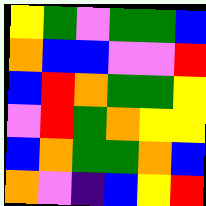[["yellow", "green", "violet", "green", "green", "blue"], ["orange", "blue", "blue", "violet", "violet", "red"], ["blue", "red", "orange", "green", "green", "yellow"], ["violet", "red", "green", "orange", "yellow", "yellow"], ["blue", "orange", "green", "green", "orange", "blue"], ["orange", "violet", "indigo", "blue", "yellow", "red"]]